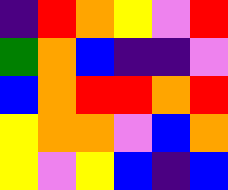[["indigo", "red", "orange", "yellow", "violet", "red"], ["green", "orange", "blue", "indigo", "indigo", "violet"], ["blue", "orange", "red", "red", "orange", "red"], ["yellow", "orange", "orange", "violet", "blue", "orange"], ["yellow", "violet", "yellow", "blue", "indigo", "blue"]]